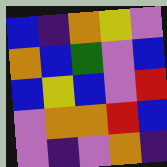[["blue", "indigo", "orange", "yellow", "violet"], ["orange", "blue", "green", "violet", "blue"], ["blue", "yellow", "blue", "violet", "red"], ["violet", "orange", "orange", "red", "blue"], ["violet", "indigo", "violet", "orange", "indigo"]]